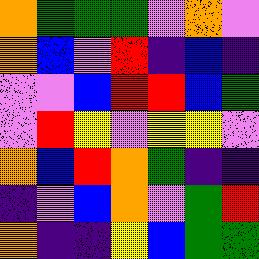[["orange", "green", "green", "green", "violet", "orange", "violet"], ["orange", "blue", "violet", "red", "indigo", "blue", "indigo"], ["violet", "violet", "blue", "red", "red", "blue", "green"], ["violet", "red", "yellow", "violet", "yellow", "yellow", "violet"], ["orange", "blue", "red", "orange", "green", "indigo", "indigo"], ["indigo", "violet", "blue", "orange", "violet", "green", "red"], ["orange", "indigo", "indigo", "yellow", "blue", "green", "green"]]